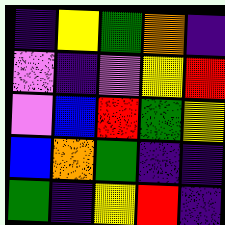[["indigo", "yellow", "green", "orange", "indigo"], ["violet", "indigo", "violet", "yellow", "red"], ["violet", "blue", "red", "green", "yellow"], ["blue", "orange", "green", "indigo", "indigo"], ["green", "indigo", "yellow", "red", "indigo"]]